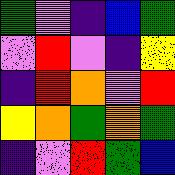[["green", "violet", "indigo", "blue", "green"], ["violet", "red", "violet", "indigo", "yellow"], ["indigo", "red", "orange", "violet", "red"], ["yellow", "orange", "green", "orange", "green"], ["indigo", "violet", "red", "green", "blue"]]